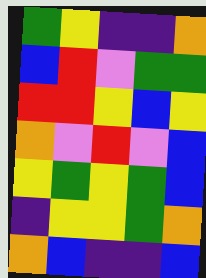[["green", "yellow", "indigo", "indigo", "orange"], ["blue", "red", "violet", "green", "green"], ["red", "red", "yellow", "blue", "yellow"], ["orange", "violet", "red", "violet", "blue"], ["yellow", "green", "yellow", "green", "blue"], ["indigo", "yellow", "yellow", "green", "orange"], ["orange", "blue", "indigo", "indigo", "blue"]]